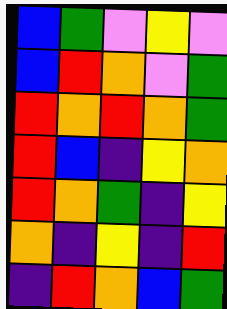[["blue", "green", "violet", "yellow", "violet"], ["blue", "red", "orange", "violet", "green"], ["red", "orange", "red", "orange", "green"], ["red", "blue", "indigo", "yellow", "orange"], ["red", "orange", "green", "indigo", "yellow"], ["orange", "indigo", "yellow", "indigo", "red"], ["indigo", "red", "orange", "blue", "green"]]